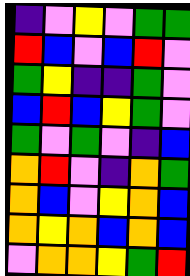[["indigo", "violet", "yellow", "violet", "green", "green"], ["red", "blue", "violet", "blue", "red", "violet"], ["green", "yellow", "indigo", "indigo", "green", "violet"], ["blue", "red", "blue", "yellow", "green", "violet"], ["green", "violet", "green", "violet", "indigo", "blue"], ["orange", "red", "violet", "indigo", "orange", "green"], ["orange", "blue", "violet", "yellow", "orange", "blue"], ["orange", "yellow", "orange", "blue", "orange", "blue"], ["violet", "orange", "orange", "yellow", "green", "red"]]